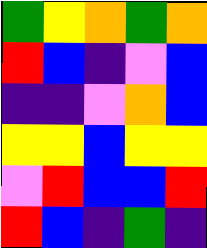[["green", "yellow", "orange", "green", "orange"], ["red", "blue", "indigo", "violet", "blue"], ["indigo", "indigo", "violet", "orange", "blue"], ["yellow", "yellow", "blue", "yellow", "yellow"], ["violet", "red", "blue", "blue", "red"], ["red", "blue", "indigo", "green", "indigo"]]